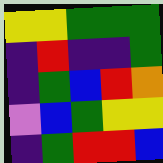[["yellow", "yellow", "green", "green", "green"], ["indigo", "red", "indigo", "indigo", "green"], ["indigo", "green", "blue", "red", "orange"], ["violet", "blue", "green", "yellow", "yellow"], ["indigo", "green", "red", "red", "blue"]]